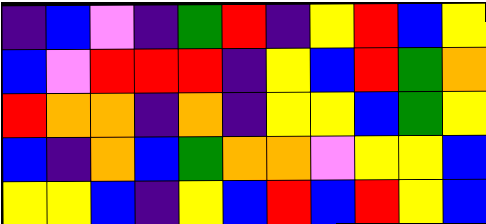[["indigo", "blue", "violet", "indigo", "green", "red", "indigo", "yellow", "red", "blue", "yellow"], ["blue", "violet", "red", "red", "red", "indigo", "yellow", "blue", "red", "green", "orange"], ["red", "orange", "orange", "indigo", "orange", "indigo", "yellow", "yellow", "blue", "green", "yellow"], ["blue", "indigo", "orange", "blue", "green", "orange", "orange", "violet", "yellow", "yellow", "blue"], ["yellow", "yellow", "blue", "indigo", "yellow", "blue", "red", "blue", "red", "yellow", "blue"]]